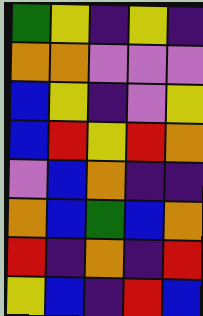[["green", "yellow", "indigo", "yellow", "indigo"], ["orange", "orange", "violet", "violet", "violet"], ["blue", "yellow", "indigo", "violet", "yellow"], ["blue", "red", "yellow", "red", "orange"], ["violet", "blue", "orange", "indigo", "indigo"], ["orange", "blue", "green", "blue", "orange"], ["red", "indigo", "orange", "indigo", "red"], ["yellow", "blue", "indigo", "red", "blue"]]